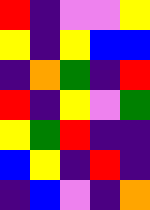[["red", "indigo", "violet", "violet", "yellow"], ["yellow", "indigo", "yellow", "blue", "blue"], ["indigo", "orange", "green", "indigo", "red"], ["red", "indigo", "yellow", "violet", "green"], ["yellow", "green", "red", "indigo", "indigo"], ["blue", "yellow", "indigo", "red", "indigo"], ["indigo", "blue", "violet", "indigo", "orange"]]